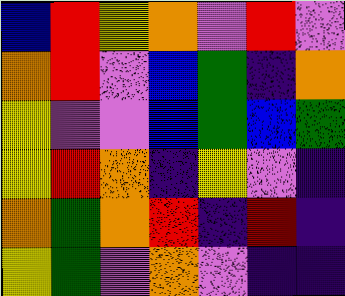[["blue", "red", "yellow", "orange", "violet", "red", "violet"], ["orange", "red", "violet", "blue", "green", "indigo", "orange"], ["yellow", "violet", "violet", "blue", "green", "blue", "green"], ["yellow", "red", "orange", "indigo", "yellow", "violet", "indigo"], ["orange", "green", "orange", "red", "indigo", "red", "indigo"], ["yellow", "green", "violet", "orange", "violet", "indigo", "indigo"]]